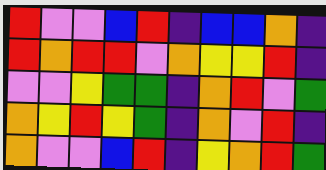[["red", "violet", "violet", "blue", "red", "indigo", "blue", "blue", "orange", "indigo"], ["red", "orange", "red", "red", "violet", "orange", "yellow", "yellow", "red", "indigo"], ["violet", "violet", "yellow", "green", "green", "indigo", "orange", "red", "violet", "green"], ["orange", "yellow", "red", "yellow", "green", "indigo", "orange", "violet", "red", "indigo"], ["orange", "violet", "violet", "blue", "red", "indigo", "yellow", "orange", "red", "green"]]